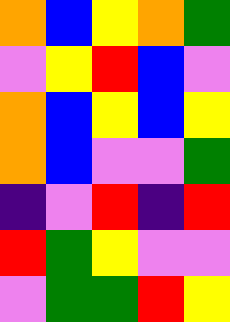[["orange", "blue", "yellow", "orange", "green"], ["violet", "yellow", "red", "blue", "violet"], ["orange", "blue", "yellow", "blue", "yellow"], ["orange", "blue", "violet", "violet", "green"], ["indigo", "violet", "red", "indigo", "red"], ["red", "green", "yellow", "violet", "violet"], ["violet", "green", "green", "red", "yellow"]]